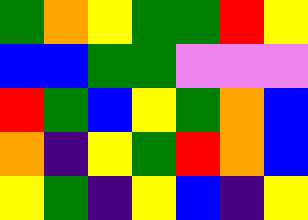[["green", "orange", "yellow", "green", "green", "red", "yellow"], ["blue", "blue", "green", "green", "violet", "violet", "violet"], ["red", "green", "blue", "yellow", "green", "orange", "blue"], ["orange", "indigo", "yellow", "green", "red", "orange", "blue"], ["yellow", "green", "indigo", "yellow", "blue", "indigo", "yellow"]]